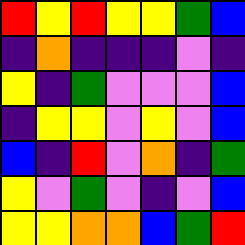[["red", "yellow", "red", "yellow", "yellow", "green", "blue"], ["indigo", "orange", "indigo", "indigo", "indigo", "violet", "indigo"], ["yellow", "indigo", "green", "violet", "violet", "violet", "blue"], ["indigo", "yellow", "yellow", "violet", "yellow", "violet", "blue"], ["blue", "indigo", "red", "violet", "orange", "indigo", "green"], ["yellow", "violet", "green", "violet", "indigo", "violet", "blue"], ["yellow", "yellow", "orange", "orange", "blue", "green", "red"]]